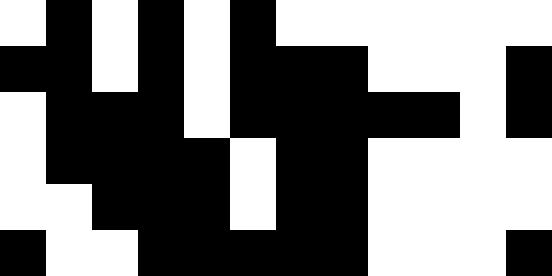[["white", "black", "white", "black", "white", "black", "white", "white", "white", "white", "white", "white"], ["black", "black", "white", "black", "white", "black", "black", "black", "white", "white", "white", "black"], ["white", "black", "black", "black", "white", "black", "black", "black", "black", "black", "white", "black"], ["white", "black", "black", "black", "black", "white", "black", "black", "white", "white", "white", "white"], ["white", "white", "black", "black", "black", "white", "black", "black", "white", "white", "white", "white"], ["black", "white", "white", "black", "black", "black", "black", "black", "white", "white", "white", "black"]]